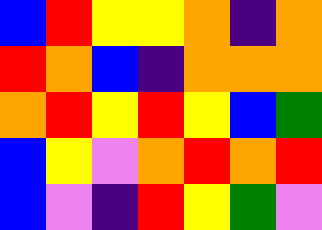[["blue", "red", "yellow", "yellow", "orange", "indigo", "orange"], ["red", "orange", "blue", "indigo", "orange", "orange", "orange"], ["orange", "red", "yellow", "red", "yellow", "blue", "green"], ["blue", "yellow", "violet", "orange", "red", "orange", "red"], ["blue", "violet", "indigo", "red", "yellow", "green", "violet"]]